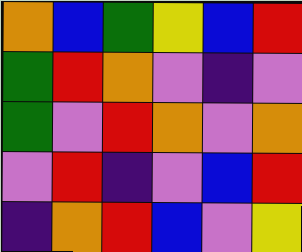[["orange", "blue", "green", "yellow", "blue", "red"], ["green", "red", "orange", "violet", "indigo", "violet"], ["green", "violet", "red", "orange", "violet", "orange"], ["violet", "red", "indigo", "violet", "blue", "red"], ["indigo", "orange", "red", "blue", "violet", "yellow"]]